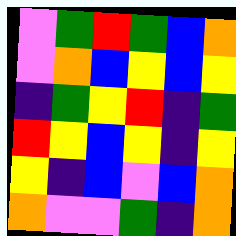[["violet", "green", "red", "green", "blue", "orange"], ["violet", "orange", "blue", "yellow", "blue", "yellow"], ["indigo", "green", "yellow", "red", "indigo", "green"], ["red", "yellow", "blue", "yellow", "indigo", "yellow"], ["yellow", "indigo", "blue", "violet", "blue", "orange"], ["orange", "violet", "violet", "green", "indigo", "orange"]]